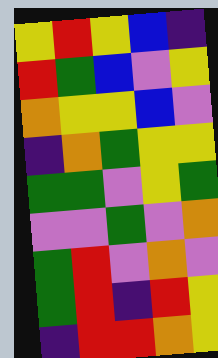[["yellow", "red", "yellow", "blue", "indigo"], ["red", "green", "blue", "violet", "yellow"], ["orange", "yellow", "yellow", "blue", "violet"], ["indigo", "orange", "green", "yellow", "yellow"], ["green", "green", "violet", "yellow", "green"], ["violet", "violet", "green", "violet", "orange"], ["green", "red", "violet", "orange", "violet"], ["green", "red", "indigo", "red", "yellow"], ["indigo", "red", "red", "orange", "yellow"]]